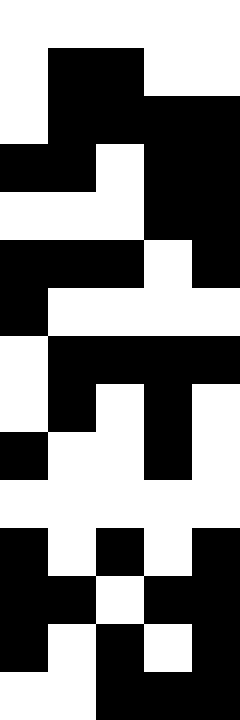[["white", "white", "white", "white", "white"], ["white", "black", "black", "white", "white"], ["white", "black", "black", "black", "black"], ["black", "black", "white", "black", "black"], ["white", "white", "white", "black", "black"], ["black", "black", "black", "white", "black"], ["black", "white", "white", "white", "white"], ["white", "black", "black", "black", "black"], ["white", "black", "white", "black", "white"], ["black", "white", "white", "black", "white"], ["white", "white", "white", "white", "white"], ["black", "white", "black", "white", "black"], ["black", "black", "white", "black", "black"], ["black", "white", "black", "white", "black"], ["white", "white", "black", "black", "black"]]